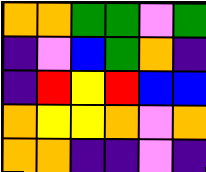[["orange", "orange", "green", "green", "violet", "green"], ["indigo", "violet", "blue", "green", "orange", "indigo"], ["indigo", "red", "yellow", "red", "blue", "blue"], ["orange", "yellow", "yellow", "orange", "violet", "orange"], ["orange", "orange", "indigo", "indigo", "violet", "indigo"]]